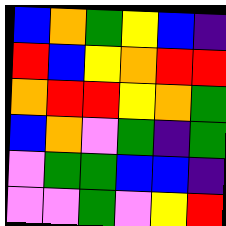[["blue", "orange", "green", "yellow", "blue", "indigo"], ["red", "blue", "yellow", "orange", "red", "red"], ["orange", "red", "red", "yellow", "orange", "green"], ["blue", "orange", "violet", "green", "indigo", "green"], ["violet", "green", "green", "blue", "blue", "indigo"], ["violet", "violet", "green", "violet", "yellow", "red"]]